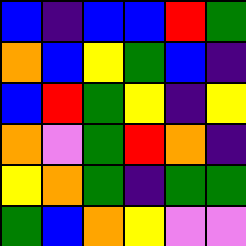[["blue", "indigo", "blue", "blue", "red", "green"], ["orange", "blue", "yellow", "green", "blue", "indigo"], ["blue", "red", "green", "yellow", "indigo", "yellow"], ["orange", "violet", "green", "red", "orange", "indigo"], ["yellow", "orange", "green", "indigo", "green", "green"], ["green", "blue", "orange", "yellow", "violet", "violet"]]